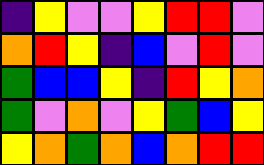[["indigo", "yellow", "violet", "violet", "yellow", "red", "red", "violet"], ["orange", "red", "yellow", "indigo", "blue", "violet", "red", "violet"], ["green", "blue", "blue", "yellow", "indigo", "red", "yellow", "orange"], ["green", "violet", "orange", "violet", "yellow", "green", "blue", "yellow"], ["yellow", "orange", "green", "orange", "blue", "orange", "red", "red"]]